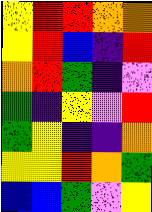[["yellow", "red", "red", "orange", "orange"], ["yellow", "red", "blue", "indigo", "red"], ["orange", "red", "green", "indigo", "violet"], ["green", "indigo", "yellow", "violet", "red"], ["green", "yellow", "indigo", "indigo", "orange"], ["yellow", "yellow", "red", "orange", "green"], ["blue", "blue", "green", "violet", "yellow"]]